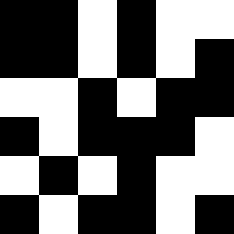[["black", "black", "white", "black", "white", "white"], ["black", "black", "white", "black", "white", "black"], ["white", "white", "black", "white", "black", "black"], ["black", "white", "black", "black", "black", "white"], ["white", "black", "white", "black", "white", "white"], ["black", "white", "black", "black", "white", "black"]]